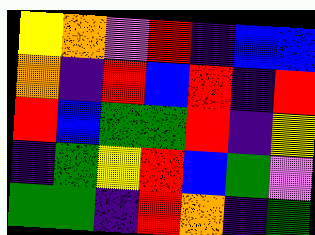[["yellow", "orange", "violet", "red", "indigo", "blue", "blue"], ["orange", "indigo", "red", "blue", "red", "indigo", "red"], ["red", "blue", "green", "green", "red", "indigo", "yellow"], ["indigo", "green", "yellow", "red", "blue", "green", "violet"], ["green", "green", "indigo", "red", "orange", "indigo", "green"]]